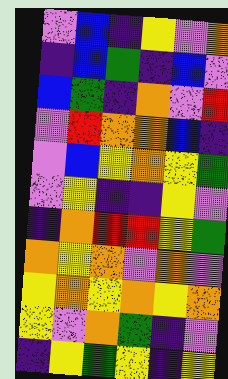[["violet", "blue", "indigo", "yellow", "violet", "orange"], ["indigo", "blue", "green", "indigo", "blue", "violet"], ["blue", "green", "indigo", "orange", "violet", "red"], ["violet", "red", "orange", "orange", "blue", "indigo"], ["violet", "blue", "yellow", "orange", "yellow", "green"], ["violet", "yellow", "indigo", "indigo", "yellow", "violet"], ["indigo", "orange", "red", "red", "yellow", "green"], ["orange", "yellow", "orange", "violet", "orange", "violet"], ["yellow", "orange", "yellow", "orange", "yellow", "orange"], ["yellow", "violet", "orange", "green", "indigo", "violet"], ["indigo", "yellow", "green", "yellow", "indigo", "yellow"]]